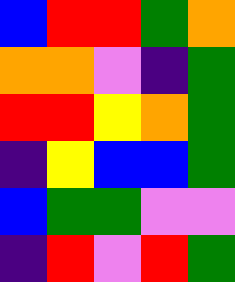[["blue", "red", "red", "green", "orange"], ["orange", "orange", "violet", "indigo", "green"], ["red", "red", "yellow", "orange", "green"], ["indigo", "yellow", "blue", "blue", "green"], ["blue", "green", "green", "violet", "violet"], ["indigo", "red", "violet", "red", "green"]]